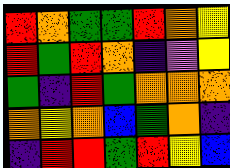[["red", "orange", "green", "green", "red", "orange", "yellow"], ["red", "green", "red", "orange", "indigo", "violet", "yellow"], ["green", "indigo", "red", "green", "orange", "orange", "orange"], ["orange", "yellow", "orange", "blue", "green", "orange", "indigo"], ["indigo", "red", "red", "green", "red", "yellow", "blue"]]